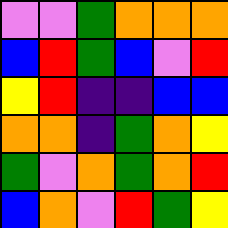[["violet", "violet", "green", "orange", "orange", "orange"], ["blue", "red", "green", "blue", "violet", "red"], ["yellow", "red", "indigo", "indigo", "blue", "blue"], ["orange", "orange", "indigo", "green", "orange", "yellow"], ["green", "violet", "orange", "green", "orange", "red"], ["blue", "orange", "violet", "red", "green", "yellow"]]